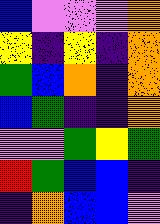[["blue", "violet", "violet", "violet", "orange"], ["yellow", "indigo", "yellow", "indigo", "orange"], ["green", "blue", "orange", "indigo", "orange"], ["blue", "green", "indigo", "indigo", "orange"], ["violet", "violet", "green", "yellow", "green"], ["red", "green", "blue", "blue", "indigo"], ["indigo", "orange", "blue", "blue", "violet"]]